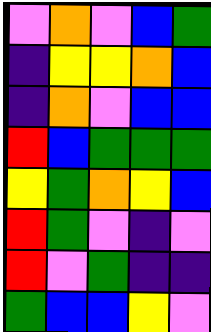[["violet", "orange", "violet", "blue", "green"], ["indigo", "yellow", "yellow", "orange", "blue"], ["indigo", "orange", "violet", "blue", "blue"], ["red", "blue", "green", "green", "green"], ["yellow", "green", "orange", "yellow", "blue"], ["red", "green", "violet", "indigo", "violet"], ["red", "violet", "green", "indigo", "indigo"], ["green", "blue", "blue", "yellow", "violet"]]